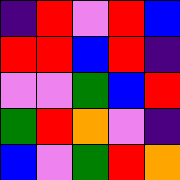[["indigo", "red", "violet", "red", "blue"], ["red", "red", "blue", "red", "indigo"], ["violet", "violet", "green", "blue", "red"], ["green", "red", "orange", "violet", "indigo"], ["blue", "violet", "green", "red", "orange"]]